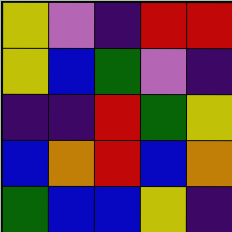[["yellow", "violet", "indigo", "red", "red"], ["yellow", "blue", "green", "violet", "indigo"], ["indigo", "indigo", "red", "green", "yellow"], ["blue", "orange", "red", "blue", "orange"], ["green", "blue", "blue", "yellow", "indigo"]]